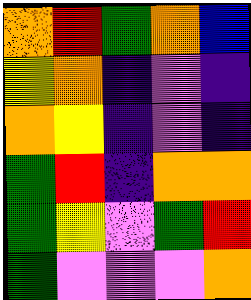[["orange", "red", "green", "orange", "blue"], ["yellow", "orange", "indigo", "violet", "indigo"], ["orange", "yellow", "indigo", "violet", "indigo"], ["green", "red", "indigo", "orange", "orange"], ["green", "yellow", "violet", "green", "red"], ["green", "violet", "violet", "violet", "orange"]]